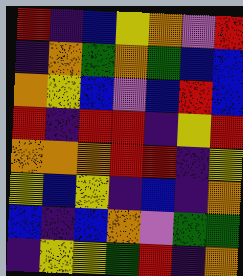[["red", "indigo", "blue", "yellow", "orange", "violet", "red"], ["indigo", "orange", "green", "orange", "green", "blue", "blue"], ["orange", "yellow", "blue", "violet", "blue", "red", "blue"], ["red", "indigo", "red", "red", "indigo", "yellow", "red"], ["orange", "orange", "orange", "red", "red", "indigo", "yellow"], ["yellow", "blue", "yellow", "indigo", "blue", "indigo", "orange"], ["blue", "indigo", "blue", "orange", "violet", "green", "green"], ["indigo", "yellow", "yellow", "green", "red", "indigo", "orange"]]